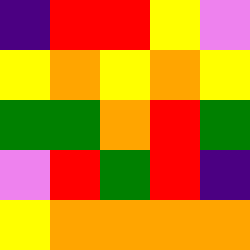[["indigo", "red", "red", "yellow", "violet"], ["yellow", "orange", "yellow", "orange", "yellow"], ["green", "green", "orange", "red", "green"], ["violet", "red", "green", "red", "indigo"], ["yellow", "orange", "orange", "orange", "orange"]]